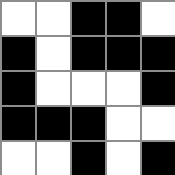[["white", "white", "black", "black", "white"], ["black", "white", "black", "black", "black"], ["black", "white", "white", "white", "black"], ["black", "black", "black", "white", "white"], ["white", "white", "black", "white", "black"]]